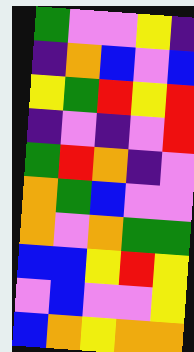[["green", "violet", "violet", "yellow", "indigo"], ["indigo", "orange", "blue", "violet", "blue"], ["yellow", "green", "red", "yellow", "red"], ["indigo", "violet", "indigo", "violet", "red"], ["green", "red", "orange", "indigo", "violet"], ["orange", "green", "blue", "violet", "violet"], ["orange", "violet", "orange", "green", "green"], ["blue", "blue", "yellow", "red", "yellow"], ["violet", "blue", "violet", "violet", "yellow"], ["blue", "orange", "yellow", "orange", "orange"]]